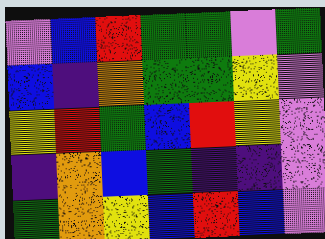[["violet", "blue", "red", "green", "green", "violet", "green"], ["blue", "indigo", "orange", "green", "green", "yellow", "violet"], ["yellow", "red", "green", "blue", "red", "yellow", "violet"], ["indigo", "orange", "blue", "green", "indigo", "indigo", "violet"], ["green", "orange", "yellow", "blue", "red", "blue", "violet"]]